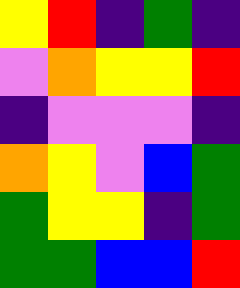[["yellow", "red", "indigo", "green", "indigo"], ["violet", "orange", "yellow", "yellow", "red"], ["indigo", "violet", "violet", "violet", "indigo"], ["orange", "yellow", "violet", "blue", "green"], ["green", "yellow", "yellow", "indigo", "green"], ["green", "green", "blue", "blue", "red"]]